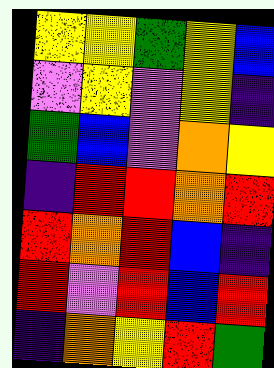[["yellow", "yellow", "green", "yellow", "blue"], ["violet", "yellow", "violet", "yellow", "indigo"], ["green", "blue", "violet", "orange", "yellow"], ["indigo", "red", "red", "orange", "red"], ["red", "orange", "red", "blue", "indigo"], ["red", "violet", "red", "blue", "red"], ["indigo", "orange", "yellow", "red", "green"]]